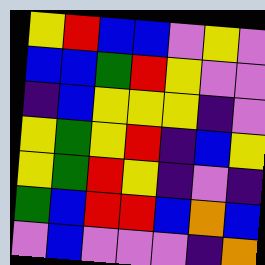[["yellow", "red", "blue", "blue", "violet", "yellow", "violet"], ["blue", "blue", "green", "red", "yellow", "violet", "violet"], ["indigo", "blue", "yellow", "yellow", "yellow", "indigo", "violet"], ["yellow", "green", "yellow", "red", "indigo", "blue", "yellow"], ["yellow", "green", "red", "yellow", "indigo", "violet", "indigo"], ["green", "blue", "red", "red", "blue", "orange", "blue"], ["violet", "blue", "violet", "violet", "violet", "indigo", "orange"]]